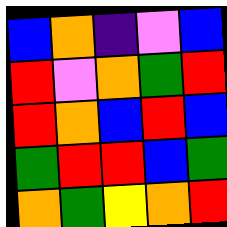[["blue", "orange", "indigo", "violet", "blue"], ["red", "violet", "orange", "green", "red"], ["red", "orange", "blue", "red", "blue"], ["green", "red", "red", "blue", "green"], ["orange", "green", "yellow", "orange", "red"]]